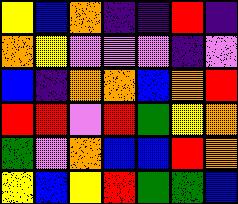[["yellow", "blue", "orange", "indigo", "indigo", "red", "indigo"], ["orange", "yellow", "violet", "violet", "violet", "indigo", "violet"], ["blue", "indigo", "orange", "orange", "blue", "orange", "red"], ["red", "red", "violet", "red", "green", "yellow", "orange"], ["green", "violet", "orange", "blue", "blue", "red", "orange"], ["yellow", "blue", "yellow", "red", "green", "green", "blue"]]